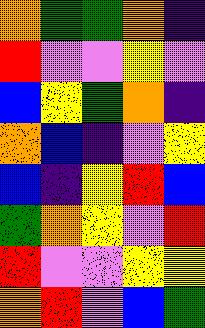[["orange", "green", "green", "orange", "indigo"], ["red", "violet", "violet", "yellow", "violet"], ["blue", "yellow", "green", "orange", "indigo"], ["orange", "blue", "indigo", "violet", "yellow"], ["blue", "indigo", "yellow", "red", "blue"], ["green", "orange", "yellow", "violet", "red"], ["red", "violet", "violet", "yellow", "yellow"], ["orange", "red", "violet", "blue", "green"]]